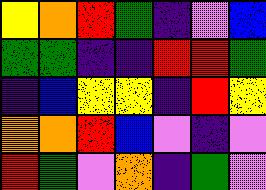[["yellow", "orange", "red", "green", "indigo", "violet", "blue"], ["green", "green", "indigo", "indigo", "red", "red", "green"], ["indigo", "blue", "yellow", "yellow", "indigo", "red", "yellow"], ["orange", "orange", "red", "blue", "violet", "indigo", "violet"], ["red", "green", "violet", "orange", "indigo", "green", "violet"]]